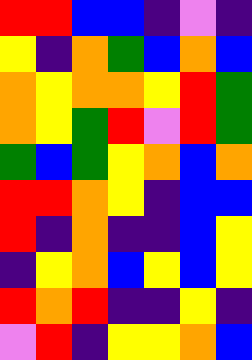[["red", "red", "blue", "blue", "indigo", "violet", "indigo"], ["yellow", "indigo", "orange", "green", "blue", "orange", "blue"], ["orange", "yellow", "orange", "orange", "yellow", "red", "green"], ["orange", "yellow", "green", "red", "violet", "red", "green"], ["green", "blue", "green", "yellow", "orange", "blue", "orange"], ["red", "red", "orange", "yellow", "indigo", "blue", "blue"], ["red", "indigo", "orange", "indigo", "indigo", "blue", "yellow"], ["indigo", "yellow", "orange", "blue", "yellow", "blue", "yellow"], ["red", "orange", "red", "indigo", "indigo", "yellow", "indigo"], ["violet", "red", "indigo", "yellow", "yellow", "orange", "blue"]]